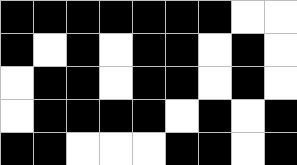[["black", "black", "black", "black", "black", "black", "black", "white", "white"], ["black", "white", "black", "white", "black", "black", "white", "black", "white"], ["white", "black", "black", "white", "black", "black", "white", "black", "white"], ["white", "black", "black", "black", "black", "white", "black", "white", "black"], ["black", "black", "white", "white", "white", "black", "black", "white", "black"]]